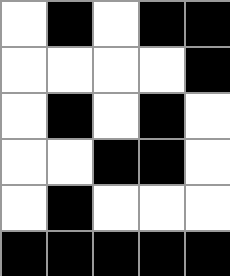[["white", "black", "white", "black", "black"], ["white", "white", "white", "white", "black"], ["white", "black", "white", "black", "white"], ["white", "white", "black", "black", "white"], ["white", "black", "white", "white", "white"], ["black", "black", "black", "black", "black"]]